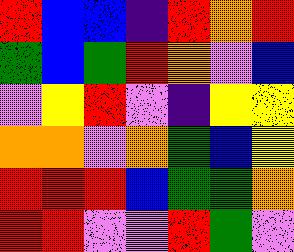[["red", "blue", "blue", "indigo", "red", "orange", "red"], ["green", "blue", "green", "red", "orange", "violet", "blue"], ["violet", "yellow", "red", "violet", "indigo", "yellow", "yellow"], ["orange", "orange", "violet", "orange", "green", "blue", "yellow"], ["red", "red", "red", "blue", "green", "green", "orange"], ["red", "red", "violet", "violet", "red", "green", "violet"]]